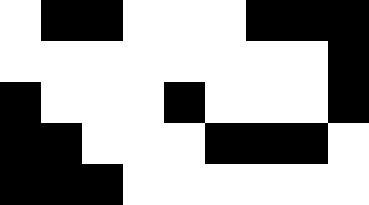[["white", "black", "black", "white", "white", "white", "black", "black", "black"], ["white", "white", "white", "white", "white", "white", "white", "white", "black"], ["black", "white", "white", "white", "black", "white", "white", "white", "black"], ["black", "black", "white", "white", "white", "black", "black", "black", "white"], ["black", "black", "black", "white", "white", "white", "white", "white", "white"]]